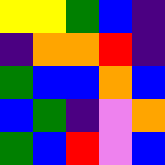[["yellow", "yellow", "green", "blue", "indigo"], ["indigo", "orange", "orange", "red", "indigo"], ["green", "blue", "blue", "orange", "blue"], ["blue", "green", "indigo", "violet", "orange"], ["green", "blue", "red", "violet", "blue"]]